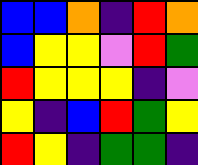[["blue", "blue", "orange", "indigo", "red", "orange"], ["blue", "yellow", "yellow", "violet", "red", "green"], ["red", "yellow", "yellow", "yellow", "indigo", "violet"], ["yellow", "indigo", "blue", "red", "green", "yellow"], ["red", "yellow", "indigo", "green", "green", "indigo"]]